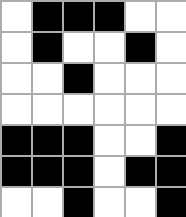[["white", "black", "black", "black", "white", "white"], ["white", "black", "white", "white", "black", "white"], ["white", "white", "black", "white", "white", "white"], ["white", "white", "white", "white", "white", "white"], ["black", "black", "black", "white", "white", "black"], ["black", "black", "black", "white", "black", "black"], ["white", "white", "black", "white", "white", "black"]]